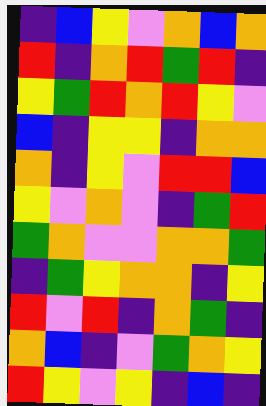[["indigo", "blue", "yellow", "violet", "orange", "blue", "orange"], ["red", "indigo", "orange", "red", "green", "red", "indigo"], ["yellow", "green", "red", "orange", "red", "yellow", "violet"], ["blue", "indigo", "yellow", "yellow", "indigo", "orange", "orange"], ["orange", "indigo", "yellow", "violet", "red", "red", "blue"], ["yellow", "violet", "orange", "violet", "indigo", "green", "red"], ["green", "orange", "violet", "violet", "orange", "orange", "green"], ["indigo", "green", "yellow", "orange", "orange", "indigo", "yellow"], ["red", "violet", "red", "indigo", "orange", "green", "indigo"], ["orange", "blue", "indigo", "violet", "green", "orange", "yellow"], ["red", "yellow", "violet", "yellow", "indigo", "blue", "indigo"]]